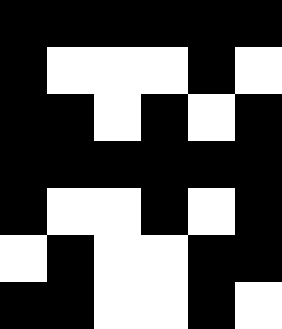[["black", "black", "black", "black", "black", "black"], ["black", "white", "white", "white", "black", "white"], ["black", "black", "white", "black", "white", "black"], ["black", "black", "black", "black", "black", "black"], ["black", "white", "white", "black", "white", "black"], ["white", "black", "white", "white", "black", "black"], ["black", "black", "white", "white", "black", "white"]]